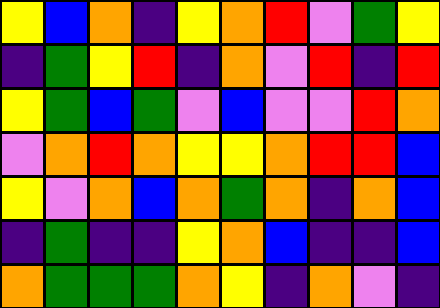[["yellow", "blue", "orange", "indigo", "yellow", "orange", "red", "violet", "green", "yellow"], ["indigo", "green", "yellow", "red", "indigo", "orange", "violet", "red", "indigo", "red"], ["yellow", "green", "blue", "green", "violet", "blue", "violet", "violet", "red", "orange"], ["violet", "orange", "red", "orange", "yellow", "yellow", "orange", "red", "red", "blue"], ["yellow", "violet", "orange", "blue", "orange", "green", "orange", "indigo", "orange", "blue"], ["indigo", "green", "indigo", "indigo", "yellow", "orange", "blue", "indigo", "indigo", "blue"], ["orange", "green", "green", "green", "orange", "yellow", "indigo", "orange", "violet", "indigo"]]